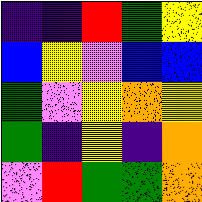[["indigo", "indigo", "red", "green", "yellow"], ["blue", "yellow", "violet", "blue", "blue"], ["green", "violet", "yellow", "orange", "yellow"], ["green", "indigo", "yellow", "indigo", "orange"], ["violet", "red", "green", "green", "orange"]]